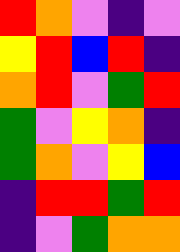[["red", "orange", "violet", "indigo", "violet"], ["yellow", "red", "blue", "red", "indigo"], ["orange", "red", "violet", "green", "red"], ["green", "violet", "yellow", "orange", "indigo"], ["green", "orange", "violet", "yellow", "blue"], ["indigo", "red", "red", "green", "red"], ["indigo", "violet", "green", "orange", "orange"]]